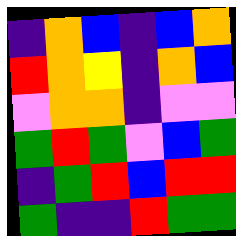[["indigo", "orange", "blue", "indigo", "blue", "orange"], ["red", "orange", "yellow", "indigo", "orange", "blue"], ["violet", "orange", "orange", "indigo", "violet", "violet"], ["green", "red", "green", "violet", "blue", "green"], ["indigo", "green", "red", "blue", "red", "red"], ["green", "indigo", "indigo", "red", "green", "green"]]